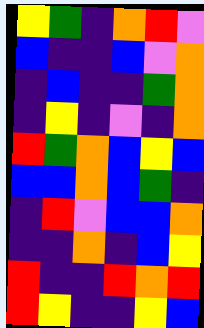[["yellow", "green", "indigo", "orange", "red", "violet"], ["blue", "indigo", "indigo", "blue", "violet", "orange"], ["indigo", "blue", "indigo", "indigo", "green", "orange"], ["indigo", "yellow", "indigo", "violet", "indigo", "orange"], ["red", "green", "orange", "blue", "yellow", "blue"], ["blue", "blue", "orange", "blue", "green", "indigo"], ["indigo", "red", "violet", "blue", "blue", "orange"], ["indigo", "indigo", "orange", "indigo", "blue", "yellow"], ["red", "indigo", "indigo", "red", "orange", "red"], ["red", "yellow", "indigo", "indigo", "yellow", "blue"]]